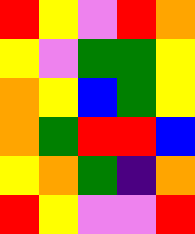[["red", "yellow", "violet", "red", "orange"], ["yellow", "violet", "green", "green", "yellow"], ["orange", "yellow", "blue", "green", "yellow"], ["orange", "green", "red", "red", "blue"], ["yellow", "orange", "green", "indigo", "orange"], ["red", "yellow", "violet", "violet", "red"]]